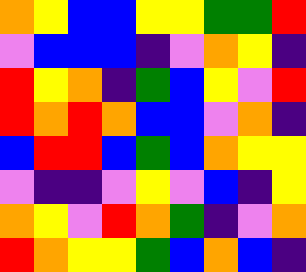[["orange", "yellow", "blue", "blue", "yellow", "yellow", "green", "green", "red"], ["violet", "blue", "blue", "blue", "indigo", "violet", "orange", "yellow", "indigo"], ["red", "yellow", "orange", "indigo", "green", "blue", "yellow", "violet", "red"], ["red", "orange", "red", "orange", "blue", "blue", "violet", "orange", "indigo"], ["blue", "red", "red", "blue", "green", "blue", "orange", "yellow", "yellow"], ["violet", "indigo", "indigo", "violet", "yellow", "violet", "blue", "indigo", "yellow"], ["orange", "yellow", "violet", "red", "orange", "green", "indigo", "violet", "orange"], ["red", "orange", "yellow", "yellow", "green", "blue", "orange", "blue", "indigo"]]